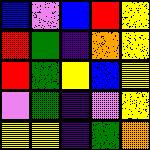[["blue", "violet", "blue", "red", "yellow"], ["red", "green", "indigo", "orange", "yellow"], ["red", "green", "yellow", "blue", "yellow"], ["violet", "green", "indigo", "violet", "yellow"], ["yellow", "yellow", "indigo", "green", "orange"]]